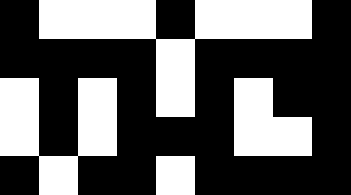[["black", "white", "white", "white", "black", "white", "white", "white", "black"], ["black", "black", "black", "black", "white", "black", "black", "black", "black"], ["white", "black", "white", "black", "white", "black", "white", "black", "black"], ["white", "black", "white", "black", "black", "black", "white", "white", "black"], ["black", "white", "black", "black", "white", "black", "black", "black", "black"]]